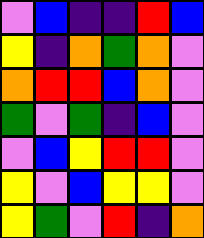[["violet", "blue", "indigo", "indigo", "red", "blue"], ["yellow", "indigo", "orange", "green", "orange", "violet"], ["orange", "red", "red", "blue", "orange", "violet"], ["green", "violet", "green", "indigo", "blue", "violet"], ["violet", "blue", "yellow", "red", "red", "violet"], ["yellow", "violet", "blue", "yellow", "yellow", "violet"], ["yellow", "green", "violet", "red", "indigo", "orange"]]